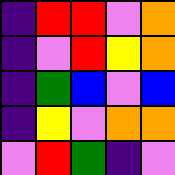[["indigo", "red", "red", "violet", "orange"], ["indigo", "violet", "red", "yellow", "orange"], ["indigo", "green", "blue", "violet", "blue"], ["indigo", "yellow", "violet", "orange", "orange"], ["violet", "red", "green", "indigo", "violet"]]